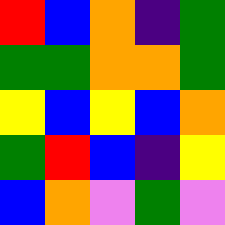[["red", "blue", "orange", "indigo", "green"], ["green", "green", "orange", "orange", "green"], ["yellow", "blue", "yellow", "blue", "orange"], ["green", "red", "blue", "indigo", "yellow"], ["blue", "orange", "violet", "green", "violet"]]